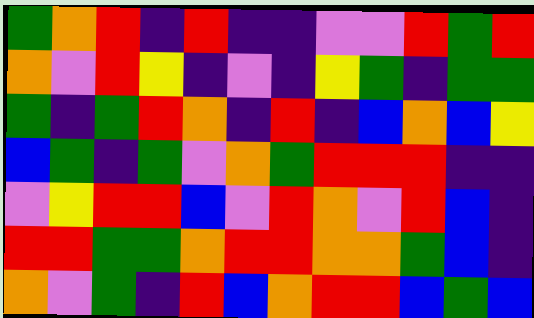[["green", "orange", "red", "indigo", "red", "indigo", "indigo", "violet", "violet", "red", "green", "red"], ["orange", "violet", "red", "yellow", "indigo", "violet", "indigo", "yellow", "green", "indigo", "green", "green"], ["green", "indigo", "green", "red", "orange", "indigo", "red", "indigo", "blue", "orange", "blue", "yellow"], ["blue", "green", "indigo", "green", "violet", "orange", "green", "red", "red", "red", "indigo", "indigo"], ["violet", "yellow", "red", "red", "blue", "violet", "red", "orange", "violet", "red", "blue", "indigo"], ["red", "red", "green", "green", "orange", "red", "red", "orange", "orange", "green", "blue", "indigo"], ["orange", "violet", "green", "indigo", "red", "blue", "orange", "red", "red", "blue", "green", "blue"]]